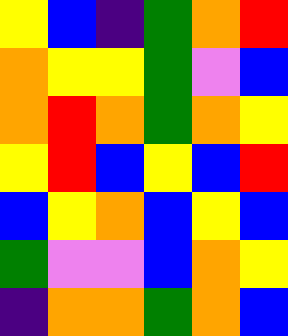[["yellow", "blue", "indigo", "green", "orange", "red"], ["orange", "yellow", "yellow", "green", "violet", "blue"], ["orange", "red", "orange", "green", "orange", "yellow"], ["yellow", "red", "blue", "yellow", "blue", "red"], ["blue", "yellow", "orange", "blue", "yellow", "blue"], ["green", "violet", "violet", "blue", "orange", "yellow"], ["indigo", "orange", "orange", "green", "orange", "blue"]]